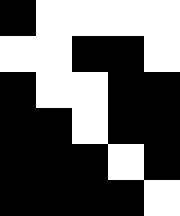[["black", "white", "white", "white", "white"], ["white", "white", "black", "black", "white"], ["black", "white", "white", "black", "black"], ["black", "black", "white", "black", "black"], ["black", "black", "black", "white", "black"], ["black", "black", "black", "black", "white"]]